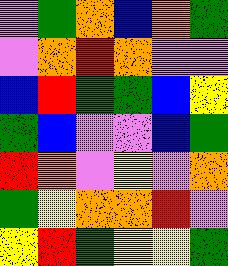[["violet", "green", "orange", "blue", "orange", "green"], ["violet", "orange", "red", "orange", "violet", "violet"], ["blue", "red", "green", "green", "blue", "yellow"], ["green", "blue", "violet", "violet", "blue", "green"], ["red", "orange", "violet", "yellow", "violet", "orange"], ["green", "yellow", "orange", "orange", "red", "violet"], ["yellow", "red", "green", "yellow", "yellow", "green"]]